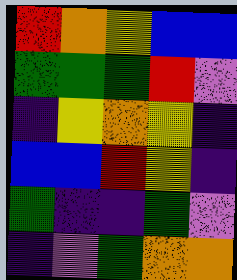[["red", "orange", "yellow", "blue", "blue"], ["green", "green", "green", "red", "violet"], ["indigo", "yellow", "orange", "yellow", "indigo"], ["blue", "blue", "red", "yellow", "indigo"], ["green", "indigo", "indigo", "green", "violet"], ["indigo", "violet", "green", "orange", "orange"]]